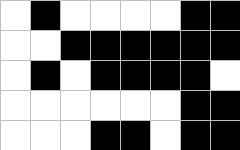[["white", "black", "white", "white", "white", "white", "black", "black"], ["white", "white", "black", "black", "black", "black", "black", "black"], ["white", "black", "white", "black", "black", "black", "black", "white"], ["white", "white", "white", "white", "white", "white", "black", "black"], ["white", "white", "white", "black", "black", "white", "black", "black"]]